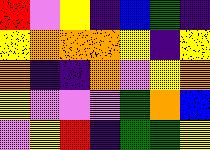[["red", "violet", "yellow", "indigo", "blue", "green", "indigo"], ["yellow", "orange", "orange", "orange", "yellow", "indigo", "yellow"], ["orange", "indigo", "indigo", "orange", "violet", "yellow", "orange"], ["yellow", "violet", "violet", "violet", "green", "orange", "blue"], ["violet", "yellow", "red", "indigo", "green", "green", "yellow"]]